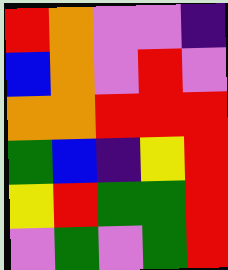[["red", "orange", "violet", "violet", "indigo"], ["blue", "orange", "violet", "red", "violet"], ["orange", "orange", "red", "red", "red"], ["green", "blue", "indigo", "yellow", "red"], ["yellow", "red", "green", "green", "red"], ["violet", "green", "violet", "green", "red"]]